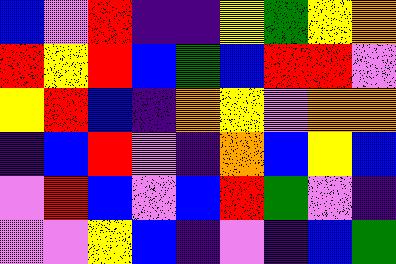[["blue", "violet", "red", "indigo", "indigo", "yellow", "green", "yellow", "orange"], ["red", "yellow", "red", "blue", "green", "blue", "red", "red", "violet"], ["yellow", "red", "blue", "indigo", "orange", "yellow", "violet", "orange", "orange"], ["indigo", "blue", "red", "violet", "indigo", "orange", "blue", "yellow", "blue"], ["violet", "red", "blue", "violet", "blue", "red", "green", "violet", "indigo"], ["violet", "violet", "yellow", "blue", "indigo", "violet", "indigo", "blue", "green"]]